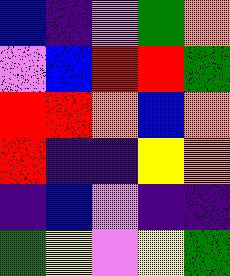[["blue", "indigo", "violet", "green", "orange"], ["violet", "blue", "red", "red", "green"], ["red", "red", "orange", "blue", "orange"], ["red", "indigo", "indigo", "yellow", "orange"], ["indigo", "blue", "violet", "indigo", "indigo"], ["green", "yellow", "violet", "yellow", "green"]]